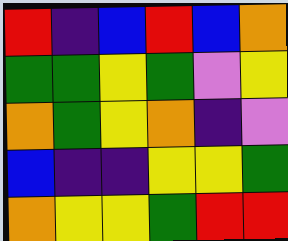[["red", "indigo", "blue", "red", "blue", "orange"], ["green", "green", "yellow", "green", "violet", "yellow"], ["orange", "green", "yellow", "orange", "indigo", "violet"], ["blue", "indigo", "indigo", "yellow", "yellow", "green"], ["orange", "yellow", "yellow", "green", "red", "red"]]